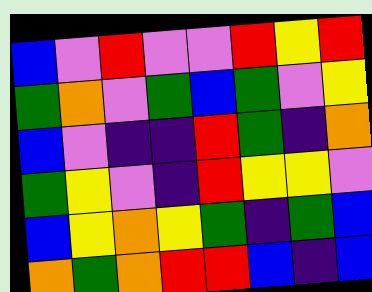[["blue", "violet", "red", "violet", "violet", "red", "yellow", "red"], ["green", "orange", "violet", "green", "blue", "green", "violet", "yellow"], ["blue", "violet", "indigo", "indigo", "red", "green", "indigo", "orange"], ["green", "yellow", "violet", "indigo", "red", "yellow", "yellow", "violet"], ["blue", "yellow", "orange", "yellow", "green", "indigo", "green", "blue"], ["orange", "green", "orange", "red", "red", "blue", "indigo", "blue"]]